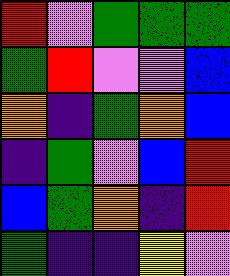[["red", "violet", "green", "green", "green"], ["green", "red", "violet", "violet", "blue"], ["orange", "indigo", "green", "orange", "blue"], ["indigo", "green", "violet", "blue", "red"], ["blue", "green", "orange", "indigo", "red"], ["green", "indigo", "indigo", "yellow", "violet"]]